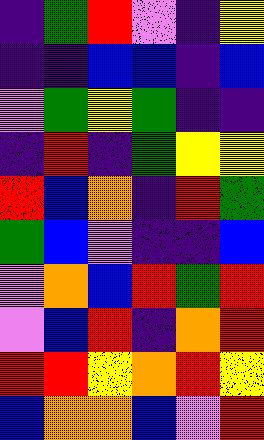[["indigo", "green", "red", "violet", "indigo", "yellow"], ["indigo", "indigo", "blue", "blue", "indigo", "blue"], ["violet", "green", "yellow", "green", "indigo", "indigo"], ["indigo", "red", "indigo", "green", "yellow", "yellow"], ["red", "blue", "orange", "indigo", "red", "green"], ["green", "blue", "violet", "indigo", "indigo", "blue"], ["violet", "orange", "blue", "red", "green", "red"], ["violet", "blue", "red", "indigo", "orange", "red"], ["red", "red", "yellow", "orange", "red", "yellow"], ["blue", "orange", "orange", "blue", "violet", "red"]]